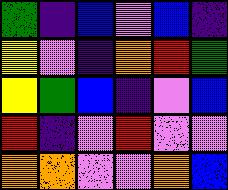[["green", "indigo", "blue", "violet", "blue", "indigo"], ["yellow", "violet", "indigo", "orange", "red", "green"], ["yellow", "green", "blue", "indigo", "violet", "blue"], ["red", "indigo", "violet", "red", "violet", "violet"], ["orange", "orange", "violet", "violet", "orange", "blue"]]